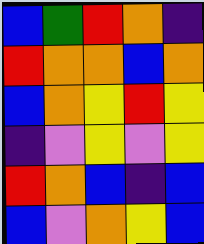[["blue", "green", "red", "orange", "indigo"], ["red", "orange", "orange", "blue", "orange"], ["blue", "orange", "yellow", "red", "yellow"], ["indigo", "violet", "yellow", "violet", "yellow"], ["red", "orange", "blue", "indigo", "blue"], ["blue", "violet", "orange", "yellow", "blue"]]